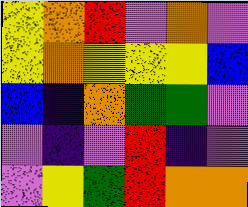[["yellow", "orange", "red", "violet", "orange", "violet"], ["yellow", "orange", "yellow", "yellow", "yellow", "blue"], ["blue", "indigo", "orange", "green", "green", "violet"], ["violet", "indigo", "violet", "red", "indigo", "violet"], ["violet", "yellow", "green", "red", "orange", "orange"]]